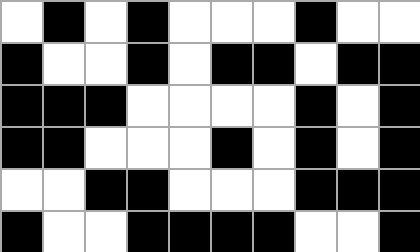[["white", "black", "white", "black", "white", "white", "white", "black", "white", "white"], ["black", "white", "white", "black", "white", "black", "black", "white", "black", "black"], ["black", "black", "black", "white", "white", "white", "white", "black", "white", "black"], ["black", "black", "white", "white", "white", "black", "white", "black", "white", "black"], ["white", "white", "black", "black", "white", "white", "white", "black", "black", "black"], ["black", "white", "white", "black", "black", "black", "black", "white", "white", "black"]]